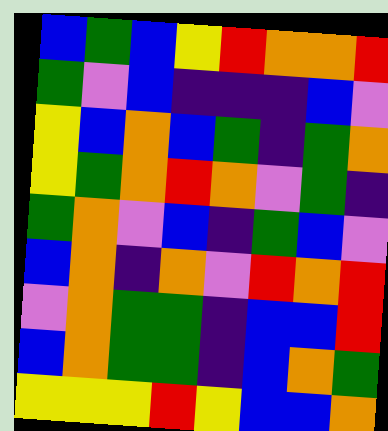[["blue", "green", "blue", "yellow", "red", "orange", "orange", "red"], ["green", "violet", "blue", "indigo", "indigo", "indigo", "blue", "violet"], ["yellow", "blue", "orange", "blue", "green", "indigo", "green", "orange"], ["yellow", "green", "orange", "red", "orange", "violet", "green", "indigo"], ["green", "orange", "violet", "blue", "indigo", "green", "blue", "violet"], ["blue", "orange", "indigo", "orange", "violet", "red", "orange", "red"], ["violet", "orange", "green", "green", "indigo", "blue", "blue", "red"], ["blue", "orange", "green", "green", "indigo", "blue", "orange", "green"], ["yellow", "yellow", "yellow", "red", "yellow", "blue", "blue", "orange"]]